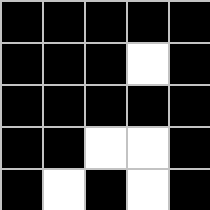[["black", "black", "black", "black", "black"], ["black", "black", "black", "white", "black"], ["black", "black", "black", "black", "black"], ["black", "black", "white", "white", "black"], ["black", "white", "black", "white", "black"]]